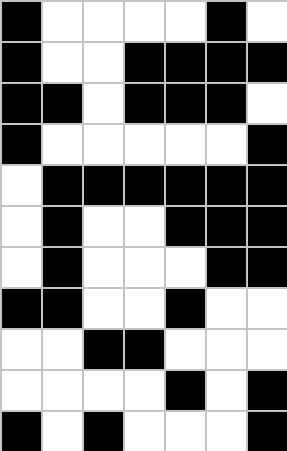[["black", "white", "white", "white", "white", "black", "white"], ["black", "white", "white", "black", "black", "black", "black"], ["black", "black", "white", "black", "black", "black", "white"], ["black", "white", "white", "white", "white", "white", "black"], ["white", "black", "black", "black", "black", "black", "black"], ["white", "black", "white", "white", "black", "black", "black"], ["white", "black", "white", "white", "white", "black", "black"], ["black", "black", "white", "white", "black", "white", "white"], ["white", "white", "black", "black", "white", "white", "white"], ["white", "white", "white", "white", "black", "white", "black"], ["black", "white", "black", "white", "white", "white", "black"]]